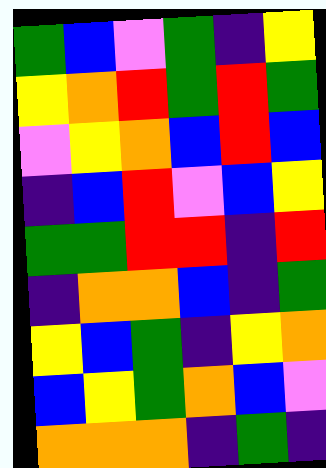[["green", "blue", "violet", "green", "indigo", "yellow"], ["yellow", "orange", "red", "green", "red", "green"], ["violet", "yellow", "orange", "blue", "red", "blue"], ["indigo", "blue", "red", "violet", "blue", "yellow"], ["green", "green", "red", "red", "indigo", "red"], ["indigo", "orange", "orange", "blue", "indigo", "green"], ["yellow", "blue", "green", "indigo", "yellow", "orange"], ["blue", "yellow", "green", "orange", "blue", "violet"], ["orange", "orange", "orange", "indigo", "green", "indigo"]]